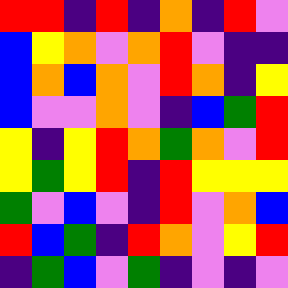[["red", "red", "indigo", "red", "indigo", "orange", "indigo", "red", "violet"], ["blue", "yellow", "orange", "violet", "orange", "red", "violet", "indigo", "indigo"], ["blue", "orange", "blue", "orange", "violet", "red", "orange", "indigo", "yellow"], ["blue", "violet", "violet", "orange", "violet", "indigo", "blue", "green", "red"], ["yellow", "indigo", "yellow", "red", "orange", "green", "orange", "violet", "red"], ["yellow", "green", "yellow", "red", "indigo", "red", "yellow", "yellow", "yellow"], ["green", "violet", "blue", "violet", "indigo", "red", "violet", "orange", "blue"], ["red", "blue", "green", "indigo", "red", "orange", "violet", "yellow", "red"], ["indigo", "green", "blue", "violet", "green", "indigo", "violet", "indigo", "violet"]]